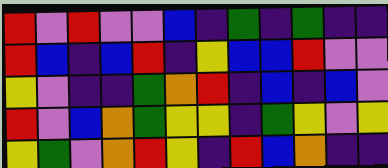[["red", "violet", "red", "violet", "violet", "blue", "indigo", "green", "indigo", "green", "indigo", "indigo"], ["red", "blue", "indigo", "blue", "red", "indigo", "yellow", "blue", "blue", "red", "violet", "violet"], ["yellow", "violet", "indigo", "indigo", "green", "orange", "red", "indigo", "blue", "indigo", "blue", "violet"], ["red", "violet", "blue", "orange", "green", "yellow", "yellow", "indigo", "green", "yellow", "violet", "yellow"], ["yellow", "green", "violet", "orange", "red", "yellow", "indigo", "red", "blue", "orange", "indigo", "indigo"]]